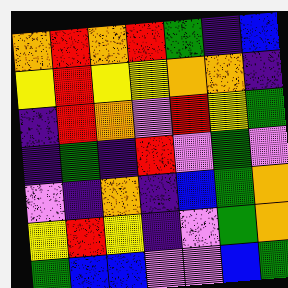[["orange", "red", "orange", "red", "green", "indigo", "blue"], ["yellow", "red", "yellow", "yellow", "orange", "orange", "indigo"], ["indigo", "red", "orange", "violet", "red", "yellow", "green"], ["indigo", "green", "indigo", "red", "violet", "green", "violet"], ["violet", "indigo", "orange", "indigo", "blue", "green", "orange"], ["yellow", "red", "yellow", "indigo", "violet", "green", "orange"], ["green", "blue", "blue", "violet", "violet", "blue", "green"]]